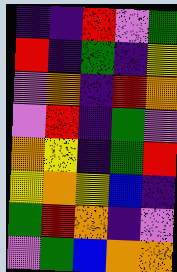[["indigo", "indigo", "red", "violet", "green"], ["red", "indigo", "green", "indigo", "yellow"], ["violet", "orange", "indigo", "red", "orange"], ["violet", "red", "indigo", "green", "violet"], ["orange", "yellow", "indigo", "green", "red"], ["yellow", "orange", "yellow", "blue", "indigo"], ["green", "red", "orange", "indigo", "violet"], ["violet", "green", "blue", "orange", "orange"]]